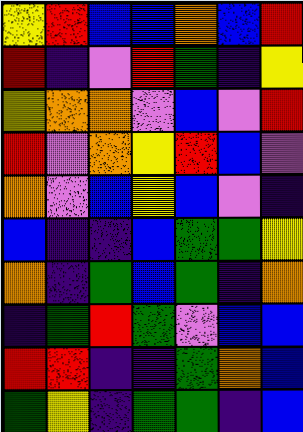[["yellow", "red", "blue", "blue", "orange", "blue", "red"], ["red", "indigo", "violet", "red", "green", "indigo", "yellow"], ["yellow", "orange", "orange", "violet", "blue", "violet", "red"], ["red", "violet", "orange", "yellow", "red", "blue", "violet"], ["orange", "violet", "blue", "yellow", "blue", "violet", "indigo"], ["blue", "indigo", "indigo", "blue", "green", "green", "yellow"], ["orange", "indigo", "green", "blue", "green", "indigo", "orange"], ["indigo", "green", "red", "green", "violet", "blue", "blue"], ["red", "red", "indigo", "indigo", "green", "orange", "blue"], ["green", "yellow", "indigo", "green", "green", "indigo", "blue"]]